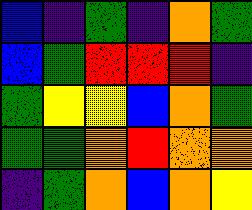[["blue", "indigo", "green", "indigo", "orange", "green"], ["blue", "green", "red", "red", "red", "indigo"], ["green", "yellow", "yellow", "blue", "orange", "green"], ["green", "green", "orange", "red", "orange", "orange"], ["indigo", "green", "orange", "blue", "orange", "yellow"]]